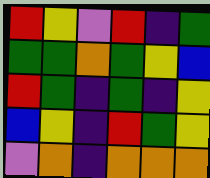[["red", "yellow", "violet", "red", "indigo", "green"], ["green", "green", "orange", "green", "yellow", "blue"], ["red", "green", "indigo", "green", "indigo", "yellow"], ["blue", "yellow", "indigo", "red", "green", "yellow"], ["violet", "orange", "indigo", "orange", "orange", "orange"]]